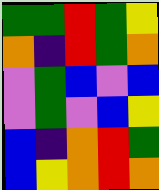[["green", "green", "red", "green", "yellow"], ["orange", "indigo", "red", "green", "orange"], ["violet", "green", "blue", "violet", "blue"], ["violet", "green", "violet", "blue", "yellow"], ["blue", "indigo", "orange", "red", "green"], ["blue", "yellow", "orange", "red", "orange"]]